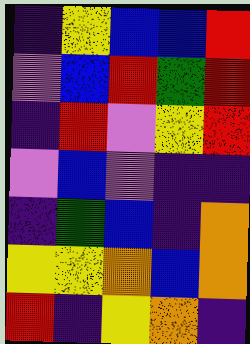[["indigo", "yellow", "blue", "blue", "red"], ["violet", "blue", "red", "green", "red"], ["indigo", "red", "violet", "yellow", "red"], ["violet", "blue", "violet", "indigo", "indigo"], ["indigo", "green", "blue", "indigo", "orange"], ["yellow", "yellow", "orange", "blue", "orange"], ["red", "indigo", "yellow", "orange", "indigo"]]